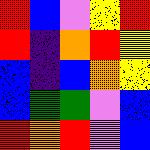[["red", "blue", "violet", "yellow", "red"], ["red", "indigo", "orange", "red", "yellow"], ["blue", "indigo", "blue", "orange", "yellow"], ["blue", "green", "green", "violet", "blue"], ["red", "orange", "red", "violet", "blue"]]